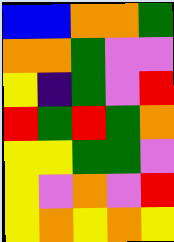[["blue", "blue", "orange", "orange", "green"], ["orange", "orange", "green", "violet", "violet"], ["yellow", "indigo", "green", "violet", "red"], ["red", "green", "red", "green", "orange"], ["yellow", "yellow", "green", "green", "violet"], ["yellow", "violet", "orange", "violet", "red"], ["yellow", "orange", "yellow", "orange", "yellow"]]